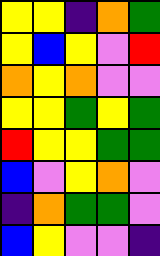[["yellow", "yellow", "indigo", "orange", "green"], ["yellow", "blue", "yellow", "violet", "red"], ["orange", "yellow", "orange", "violet", "violet"], ["yellow", "yellow", "green", "yellow", "green"], ["red", "yellow", "yellow", "green", "green"], ["blue", "violet", "yellow", "orange", "violet"], ["indigo", "orange", "green", "green", "violet"], ["blue", "yellow", "violet", "violet", "indigo"]]